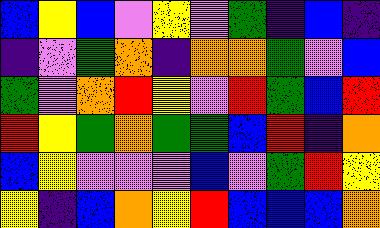[["blue", "yellow", "blue", "violet", "yellow", "violet", "green", "indigo", "blue", "indigo"], ["indigo", "violet", "green", "orange", "indigo", "orange", "orange", "green", "violet", "blue"], ["green", "violet", "orange", "red", "yellow", "violet", "red", "green", "blue", "red"], ["red", "yellow", "green", "orange", "green", "green", "blue", "red", "indigo", "orange"], ["blue", "yellow", "violet", "violet", "violet", "blue", "violet", "green", "red", "yellow"], ["yellow", "indigo", "blue", "orange", "yellow", "red", "blue", "blue", "blue", "orange"]]